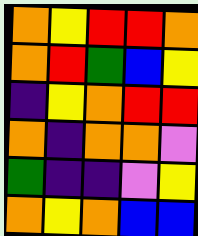[["orange", "yellow", "red", "red", "orange"], ["orange", "red", "green", "blue", "yellow"], ["indigo", "yellow", "orange", "red", "red"], ["orange", "indigo", "orange", "orange", "violet"], ["green", "indigo", "indigo", "violet", "yellow"], ["orange", "yellow", "orange", "blue", "blue"]]